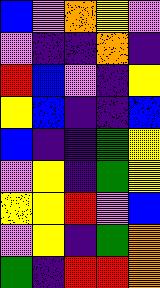[["blue", "violet", "orange", "yellow", "violet"], ["violet", "indigo", "indigo", "orange", "indigo"], ["red", "blue", "violet", "indigo", "yellow"], ["yellow", "blue", "indigo", "indigo", "blue"], ["blue", "indigo", "indigo", "green", "yellow"], ["violet", "yellow", "indigo", "green", "yellow"], ["yellow", "yellow", "red", "violet", "blue"], ["violet", "yellow", "indigo", "green", "orange"], ["green", "indigo", "red", "red", "orange"]]